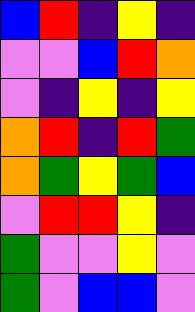[["blue", "red", "indigo", "yellow", "indigo"], ["violet", "violet", "blue", "red", "orange"], ["violet", "indigo", "yellow", "indigo", "yellow"], ["orange", "red", "indigo", "red", "green"], ["orange", "green", "yellow", "green", "blue"], ["violet", "red", "red", "yellow", "indigo"], ["green", "violet", "violet", "yellow", "violet"], ["green", "violet", "blue", "blue", "violet"]]